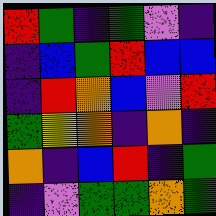[["red", "green", "indigo", "green", "violet", "indigo"], ["indigo", "blue", "green", "red", "blue", "blue"], ["indigo", "red", "orange", "blue", "violet", "red"], ["green", "yellow", "orange", "indigo", "orange", "indigo"], ["orange", "indigo", "blue", "red", "indigo", "green"], ["indigo", "violet", "green", "green", "orange", "green"]]